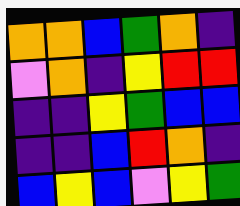[["orange", "orange", "blue", "green", "orange", "indigo"], ["violet", "orange", "indigo", "yellow", "red", "red"], ["indigo", "indigo", "yellow", "green", "blue", "blue"], ["indigo", "indigo", "blue", "red", "orange", "indigo"], ["blue", "yellow", "blue", "violet", "yellow", "green"]]